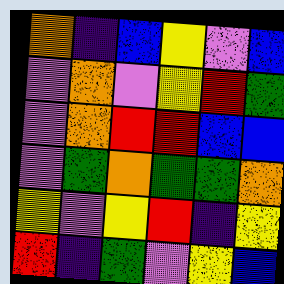[["orange", "indigo", "blue", "yellow", "violet", "blue"], ["violet", "orange", "violet", "yellow", "red", "green"], ["violet", "orange", "red", "red", "blue", "blue"], ["violet", "green", "orange", "green", "green", "orange"], ["yellow", "violet", "yellow", "red", "indigo", "yellow"], ["red", "indigo", "green", "violet", "yellow", "blue"]]